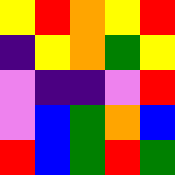[["yellow", "red", "orange", "yellow", "red"], ["indigo", "yellow", "orange", "green", "yellow"], ["violet", "indigo", "indigo", "violet", "red"], ["violet", "blue", "green", "orange", "blue"], ["red", "blue", "green", "red", "green"]]